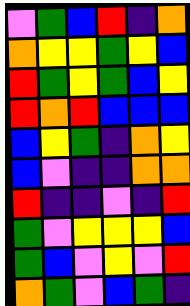[["violet", "green", "blue", "red", "indigo", "orange"], ["orange", "yellow", "yellow", "green", "yellow", "blue"], ["red", "green", "yellow", "green", "blue", "yellow"], ["red", "orange", "red", "blue", "blue", "blue"], ["blue", "yellow", "green", "indigo", "orange", "yellow"], ["blue", "violet", "indigo", "indigo", "orange", "orange"], ["red", "indigo", "indigo", "violet", "indigo", "red"], ["green", "violet", "yellow", "yellow", "yellow", "blue"], ["green", "blue", "violet", "yellow", "violet", "red"], ["orange", "green", "violet", "blue", "green", "indigo"]]